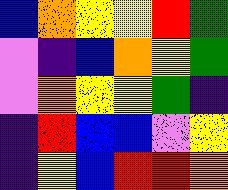[["blue", "orange", "yellow", "yellow", "red", "green"], ["violet", "indigo", "blue", "orange", "yellow", "green"], ["violet", "orange", "yellow", "yellow", "green", "indigo"], ["indigo", "red", "blue", "blue", "violet", "yellow"], ["indigo", "yellow", "blue", "red", "red", "orange"]]